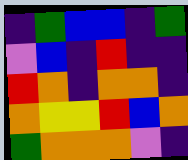[["indigo", "green", "blue", "blue", "indigo", "green"], ["violet", "blue", "indigo", "red", "indigo", "indigo"], ["red", "orange", "indigo", "orange", "orange", "indigo"], ["orange", "yellow", "yellow", "red", "blue", "orange"], ["green", "orange", "orange", "orange", "violet", "indigo"]]